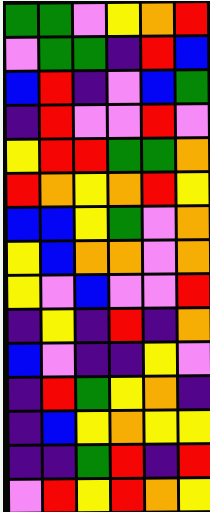[["green", "green", "violet", "yellow", "orange", "red"], ["violet", "green", "green", "indigo", "red", "blue"], ["blue", "red", "indigo", "violet", "blue", "green"], ["indigo", "red", "violet", "violet", "red", "violet"], ["yellow", "red", "red", "green", "green", "orange"], ["red", "orange", "yellow", "orange", "red", "yellow"], ["blue", "blue", "yellow", "green", "violet", "orange"], ["yellow", "blue", "orange", "orange", "violet", "orange"], ["yellow", "violet", "blue", "violet", "violet", "red"], ["indigo", "yellow", "indigo", "red", "indigo", "orange"], ["blue", "violet", "indigo", "indigo", "yellow", "violet"], ["indigo", "red", "green", "yellow", "orange", "indigo"], ["indigo", "blue", "yellow", "orange", "yellow", "yellow"], ["indigo", "indigo", "green", "red", "indigo", "red"], ["violet", "red", "yellow", "red", "orange", "yellow"]]